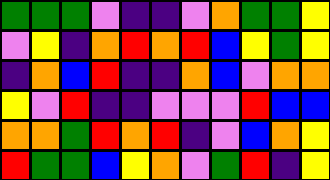[["green", "green", "green", "violet", "indigo", "indigo", "violet", "orange", "green", "green", "yellow"], ["violet", "yellow", "indigo", "orange", "red", "orange", "red", "blue", "yellow", "green", "yellow"], ["indigo", "orange", "blue", "red", "indigo", "indigo", "orange", "blue", "violet", "orange", "orange"], ["yellow", "violet", "red", "indigo", "indigo", "violet", "violet", "violet", "red", "blue", "blue"], ["orange", "orange", "green", "red", "orange", "red", "indigo", "violet", "blue", "orange", "yellow"], ["red", "green", "green", "blue", "yellow", "orange", "violet", "green", "red", "indigo", "yellow"]]